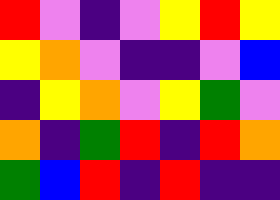[["red", "violet", "indigo", "violet", "yellow", "red", "yellow"], ["yellow", "orange", "violet", "indigo", "indigo", "violet", "blue"], ["indigo", "yellow", "orange", "violet", "yellow", "green", "violet"], ["orange", "indigo", "green", "red", "indigo", "red", "orange"], ["green", "blue", "red", "indigo", "red", "indigo", "indigo"]]